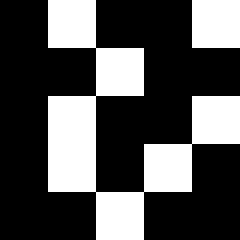[["black", "white", "black", "black", "white"], ["black", "black", "white", "black", "black"], ["black", "white", "black", "black", "white"], ["black", "white", "black", "white", "black"], ["black", "black", "white", "black", "black"]]